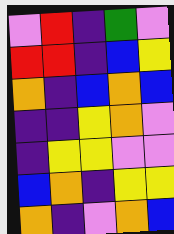[["violet", "red", "indigo", "green", "violet"], ["red", "red", "indigo", "blue", "yellow"], ["orange", "indigo", "blue", "orange", "blue"], ["indigo", "indigo", "yellow", "orange", "violet"], ["indigo", "yellow", "yellow", "violet", "violet"], ["blue", "orange", "indigo", "yellow", "yellow"], ["orange", "indigo", "violet", "orange", "blue"]]